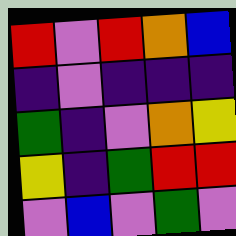[["red", "violet", "red", "orange", "blue"], ["indigo", "violet", "indigo", "indigo", "indigo"], ["green", "indigo", "violet", "orange", "yellow"], ["yellow", "indigo", "green", "red", "red"], ["violet", "blue", "violet", "green", "violet"]]